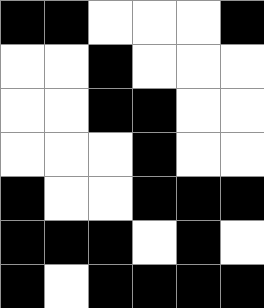[["black", "black", "white", "white", "white", "black"], ["white", "white", "black", "white", "white", "white"], ["white", "white", "black", "black", "white", "white"], ["white", "white", "white", "black", "white", "white"], ["black", "white", "white", "black", "black", "black"], ["black", "black", "black", "white", "black", "white"], ["black", "white", "black", "black", "black", "black"]]